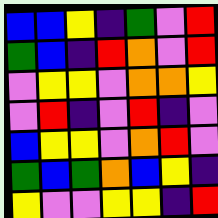[["blue", "blue", "yellow", "indigo", "green", "violet", "red"], ["green", "blue", "indigo", "red", "orange", "violet", "red"], ["violet", "yellow", "yellow", "violet", "orange", "orange", "yellow"], ["violet", "red", "indigo", "violet", "red", "indigo", "violet"], ["blue", "yellow", "yellow", "violet", "orange", "red", "violet"], ["green", "blue", "green", "orange", "blue", "yellow", "indigo"], ["yellow", "violet", "violet", "yellow", "yellow", "indigo", "red"]]